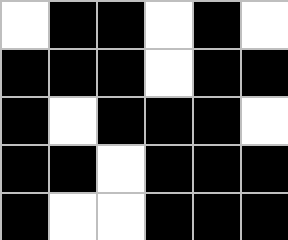[["white", "black", "black", "white", "black", "white"], ["black", "black", "black", "white", "black", "black"], ["black", "white", "black", "black", "black", "white"], ["black", "black", "white", "black", "black", "black"], ["black", "white", "white", "black", "black", "black"]]